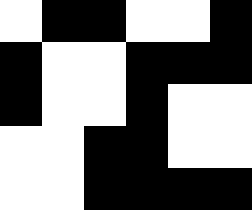[["white", "black", "black", "white", "white", "black"], ["black", "white", "white", "black", "black", "black"], ["black", "white", "white", "black", "white", "white"], ["white", "white", "black", "black", "white", "white"], ["white", "white", "black", "black", "black", "black"]]